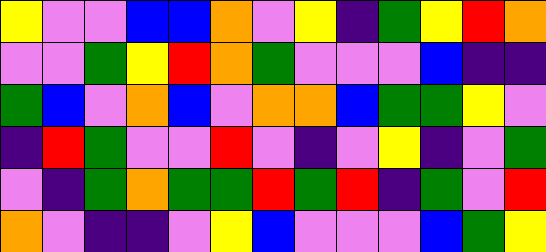[["yellow", "violet", "violet", "blue", "blue", "orange", "violet", "yellow", "indigo", "green", "yellow", "red", "orange"], ["violet", "violet", "green", "yellow", "red", "orange", "green", "violet", "violet", "violet", "blue", "indigo", "indigo"], ["green", "blue", "violet", "orange", "blue", "violet", "orange", "orange", "blue", "green", "green", "yellow", "violet"], ["indigo", "red", "green", "violet", "violet", "red", "violet", "indigo", "violet", "yellow", "indigo", "violet", "green"], ["violet", "indigo", "green", "orange", "green", "green", "red", "green", "red", "indigo", "green", "violet", "red"], ["orange", "violet", "indigo", "indigo", "violet", "yellow", "blue", "violet", "violet", "violet", "blue", "green", "yellow"]]